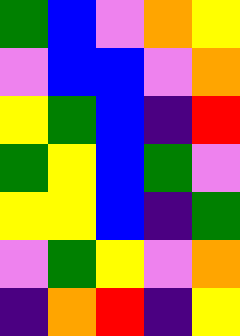[["green", "blue", "violet", "orange", "yellow"], ["violet", "blue", "blue", "violet", "orange"], ["yellow", "green", "blue", "indigo", "red"], ["green", "yellow", "blue", "green", "violet"], ["yellow", "yellow", "blue", "indigo", "green"], ["violet", "green", "yellow", "violet", "orange"], ["indigo", "orange", "red", "indigo", "yellow"]]